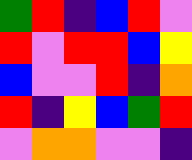[["green", "red", "indigo", "blue", "red", "violet"], ["red", "violet", "red", "red", "blue", "yellow"], ["blue", "violet", "violet", "red", "indigo", "orange"], ["red", "indigo", "yellow", "blue", "green", "red"], ["violet", "orange", "orange", "violet", "violet", "indigo"]]